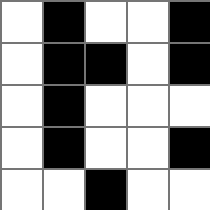[["white", "black", "white", "white", "black"], ["white", "black", "black", "white", "black"], ["white", "black", "white", "white", "white"], ["white", "black", "white", "white", "black"], ["white", "white", "black", "white", "white"]]